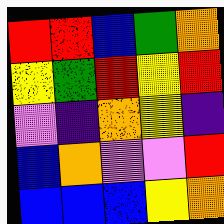[["red", "red", "blue", "green", "orange"], ["yellow", "green", "red", "yellow", "red"], ["violet", "indigo", "orange", "yellow", "indigo"], ["blue", "orange", "violet", "violet", "red"], ["blue", "blue", "blue", "yellow", "orange"]]